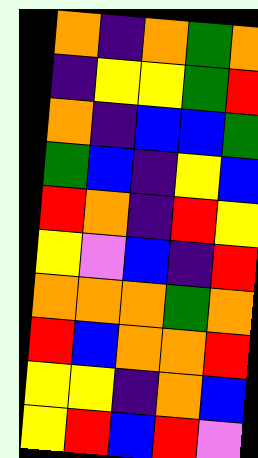[["orange", "indigo", "orange", "green", "orange"], ["indigo", "yellow", "yellow", "green", "red"], ["orange", "indigo", "blue", "blue", "green"], ["green", "blue", "indigo", "yellow", "blue"], ["red", "orange", "indigo", "red", "yellow"], ["yellow", "violet", "blue", "indigo", "red"], ["orange", "orange", "orange", "green", "orange"], ["red", "blue", "orange", "orange", "red"], ["yellow", "yellow", "indigo", "orange", "blue"], ["yellow", "red", "blue", "red", "violet"]]